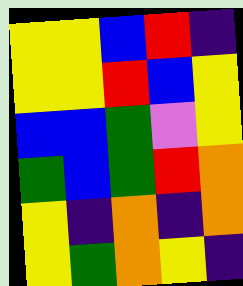[["yellow", "yellow", "blue", "red", "indigo"], ["yellow", "yellow", "red", "blue", "yellow"], ["blue", "blue", "green", "violet", "yellow"], ["green", "blue", "green", "red", "orange"], ["yellow", "indigo", "orange", "indigo", "orange"], ["yellow", "green", "orange", "yellow", "indigo"]]